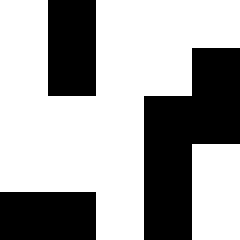[["white", "black", "white", "white", "white"], ["white", "black", "white", "white", "black"], ["white", "white", "white", "black", "black"], ["white", "white", "white", "black", "white"], ["black", "black", "white", "black", "white"]]